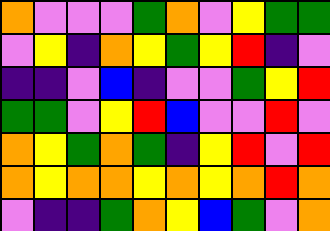[["orange", "violet", "violet", "violet", "green", "orange", "violet", "yellow", "green", "green"], ["violet", "yellow", "indigo", "orange", "yellow", "green", "yellow", "red", "indigo", "violet"], ["indigo", "indigo", "violet", "blue", "indigo", "violet", "violet", "green", "yellow", "red"], ["green", "green", "violet", "yellow", "red", "blue", "violet", "violet", "red", "violet"], ["orange", "yellow", "green", "orange", "green", "indigo", "yellow", "red", "violet", "red"], ["orange", "yellow", "orange", "orange", "yellow", "orange", "yellow", "orange", "red", "orange"], ["violet", "indigo", "indigo", "green", "orange", "yellow", "blue", "green", "violet", "orange"]]